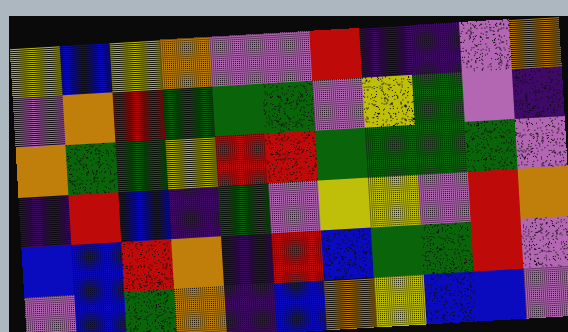[["yellow", "blue", "yellow", "orange", "violet", "violet", "red", "indigo", "indigo", "violet", "orange"], ["violet", "orange", "red", "green", "green", "green", "violet", "yellow", "green", "violet", "indigo"], ["orange", "green", "green", "yellow", "red", "red", "green", "green", "green", "green", "violet"], ["indigo", "red", "blue", "indigo", "green", "violet", "yellow", "yellow", "violet", "red", "orange"], ["blue", "blue", "red", "orange", "indigo", "red", "blue", "green", "green", "red", "violet"], ["violet", "blue", "green", "orange", "indigo", "blue", "orange", "yellow", "blue", "blue", "violet"]]